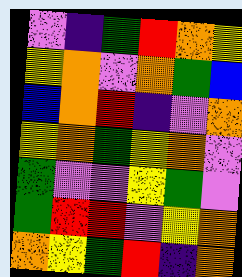[["violet", "indigo", "green", "red", "orange", "yellow"], ["yellow", "orange", "violet", "orange", "green", "blue"], ["blue", "orange", "red", "indigo", "violet", "orange"], ["yellow", "orange", "green", "yellow", "orange", "violet"], ["green", "violet", "violet", "yellow", "green", "violet"], ["green", "red", "red", "violet", "yellow", "orange"], ["orange", "yellow", "green", "red", "indigo", "orange"]]